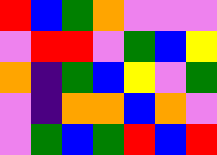[["red", "blue", "green", "orange", "violet", "violet", "violet"], ["violet", "red", "red", "violet", "green", "blue", "yellow"], ["orange", "indigo", "green", "blue", "yellow", "violet", "green"], ["violet", "indigo", "orange", "orange", "blue", "orange", "violet"], ["violet", "green", "blue", "green", "red", "blue", "red"]]